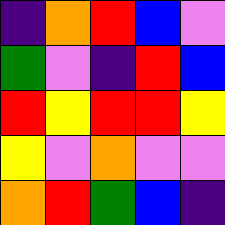[["indigo", "orange", "red", "blue", "violet"], ["green", "violet", "indigo", "red", "blue"], ["red", "yellow", "red", "red", "yellow"], ["yellow", "violet", "orange", "violet", "violet"], ["orange", "red", "green", "blue", "indigo"]]